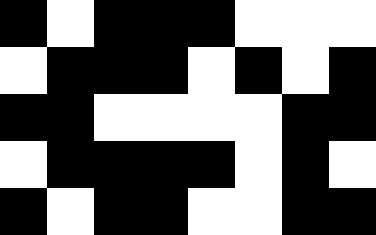[["black", "white", "black", "black", "black", "white", "white", "white"], ["white", "black", "black", "black", "white", "black", "white", "black"], ["black", "black", "white", "white", "white", "white", "black", "black"], ["white", "black", "black", "black", "black", "white", "black", "white"], ["black", "white", "black", "black", "white", "white", "black", "black"]]